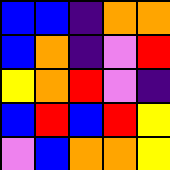[["blue", "blue", "indigo", "orange", "orange"], ["blue", "orange", "indigo", "violet", "red"], ["yellow", "orange", "red", "violet", "indigo"], ["blue", "red", "blue", "red", "yellow"], ["violet", "blue", "orange", "orange", "yellow"]]